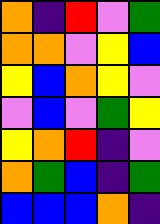[["orange", "indigo", "red", "violet", "green"], ["orange", "orange", "violet", "yellow", "blue"], ["yellow", "blue", "orange", "yellow", "violet"], ["violet", "blue", "violet", "green", "yellow"], ["yellow", "orange", "red", "indigo", "violet"], ["orange", "green", "blue", "indigo", "green"], ["blue", "blue", "blue", "orange", "indigo"]]